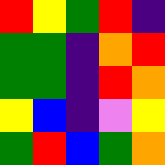[["red", "yellow", "green", "red", "indigo"], ["green", "green", "indigo", "orange", "red"], ["green", "green", "indigo", "red", "orange"], ["yellow", "blue", "indigo", "violet", "yellow"], ["green", "red", "blue", "green", "orange"]]